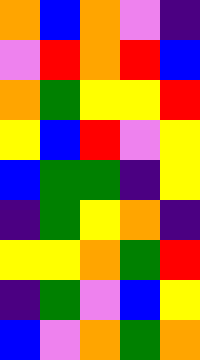[["orange", "blue", "orange", "violet", "indigo"], ["violet", "red", "orange", "red", "blue"], ["orange", "green", "yellow", "yellow", "red"], ["yellow", "blue", "red", "violet", "yellow"], ["blue", "green", "green", "indigo", "yellow"], ["indigo", "green", "yellow", "orange", "indigo"], ["yellow", "yellow", "orange", "green", "red"], ["indigo", "green", "violet", "blue", "yellow"], ["blue", "violet", "orange", "green", "orange"]]